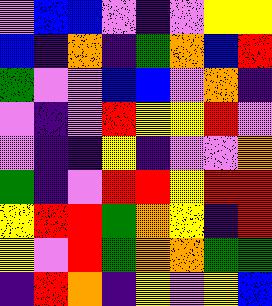[["violet", "blue", "blue", "violet", "indigo", "violet", "yellow", "yellow"], ["blue", "indigo", "orange", "indigo", "green", "orange", "blue", "red"], ["green", "violet", "violet", "blue", "blue", "violet", "orange", "indigo"], ["violet", "indigo", "violet", "red", "yellow", "yellow", "red", "violet"], ["violet", "indigo", "indigo", "yellow", "indigo", "violet", "violet", "orange"], ["green", "indigo", "violet", "red", "red", "yellow", "red", "red"], ["yellow", "red", "red", "green", "orange", "yellow", "indigo", "red"], ["yellow", "violet", "red", "green", "orange", "orange", "green", "green"], ["indigo", "red", "orange", "indigo", "yellow", "violet", "yellow", "blue"]]